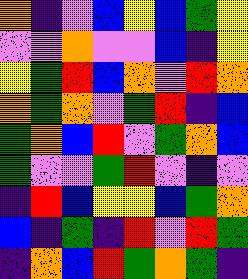[["orange", "indigo", "violet", "blue", "yellow", "blue", "green", "yellow"], ["violet", "violet", "orange", "violet", "violet", "blue", "indigo", "yellow"], ["yellow", "green", "red", "blue", "orange", "violet", "red", "orange"], ["orange", "green", "orange", "violet", "green", "red", "indigo", "blue"], ["green", "orange", "blue", "red", "violet", "green", "orange", "blue"], ["green", "violet", "violet", "green", "red", "violet", "indigo", "violet"], ["indigo", "red", "blue", "yellow", "yellow", "blue", "green", "orange"], ["blue", "indigo", "green", "indigo", "red", "violet", "red", "green"], ["indigo", "orange", "blue", "red", "green", "orange", "green", "indigo"]]